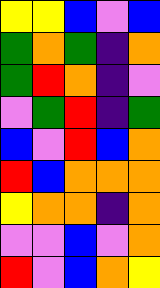[["yellow", "yellow", "blue", "violet", "blue"], ["green", "orange", "green", "indigo", "orange"], ["green", "red", "orange", "indigo", "violet"], ["violet", "green", "red", "indigo", "green"], ["blue", "violet", "red", "blue", "orange"], ["red", "blue", "orange", "orange", "orange"], ["yellow", "orange", "orange", "indigo", "orange"], ["violet", "violet", "blue", "violet", "orange"], ["red", "violet", "blue", "orange", "yellow"]]